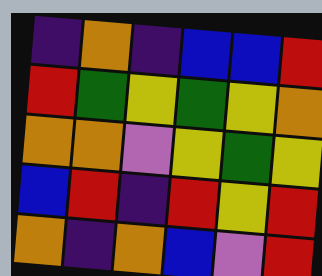[["indigo", "orange", "indigo", "blue", "blue", "red"], ["red", "green", "yellow", "green", "yellow", "orange"], ["orange", "orange", "violet", "yellow", "green", "yellow"], ["blue", "red", "indigo", "red", "yellow", "red"], ["orange", "indigo", "orange", "blue", "violet", "red"]]